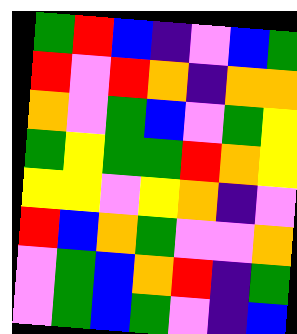[["green", "red", "blue", "indigo", "violet", "blue", "green"], ["red", "violet", "red", "orange", "indigo", "orange", "orange"], ["orange", "violet", "green", "blue", "violet", "green", "yellow"], ["green", "yellow", "green", "green", "red", "orange", "yellow"], ["yellow", "yellow", "violet", "yellow", "orange", "indigo", "violet"], ["red", "blue", "orange", "green", "violet", "violet", "orange"], ["violet", "green", "blue", "orange", "red", "indigo", "green"], ["violet", "green", "blue", "green", "violet", "indigo", "blue"]]